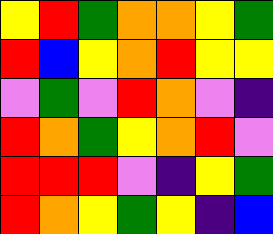[["yellow", "red", "green", "orange", "orange", "yellow", "green"], ["red", "blue", "yellow", "orange", "red", "yellow", "yellow"], ["violet", "green", "violet", "red", "orange", "violet", "indigo"], ["red", "orange", "green", "yellow", "orange", "red", "violet"], ["red", "red", "red", "violet", "indigo", "yellow", "green"], ["red", "orange", "yellow", "green", "yellow", "indigo", "blue"]]